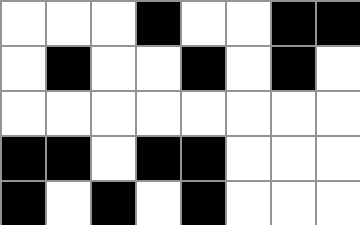[["white", "white", "white", "black", "white", "white", "black", "black"], ["white", "black", "white", "white", "black", "white", "black", "white"], ["white", "white", "white", "white", "white", "white", "white", "white"], ["black", "black", "white", "black", "black", "white", "white", "white"], ["black", "white", "black", "white", "black", "white", "white", "white"]]